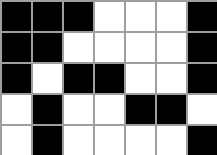[["black", "black", "black", "white", "white", "white", "black"], ["black", "black", "white", "white", "white", "white", "black"], ["black", "white", "black", "black", "white", "white", "black"], ["white", "black", "white", "white", "black", "black", "white"], ["white", "black", "white", "white", "white", "white", "black"]]